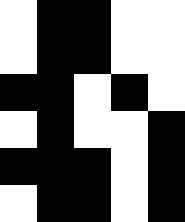[["white", "black", "black", "white", "white"], ["white", "black", "black", "white", "white"], ["black", "black", "white", "black", "white"], ["white", "black", "white", "white", "black"], ["black", "black", "black", "white", "black"], ["white", "black", "black", "white", "black"]]